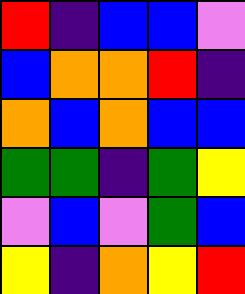[["red", "indigo", "blue", "blue", "violet"], ["blue", "orange", "orange", "red", "indigo"], ["orange", "blue", "orange", "blue", "blue"], ["green", "green", "indigo", "green", "yellow"], ["violet", "blue", "violet", "green", "blue"], ["yellow", "indigo", "orange", "yellow", "red"]]